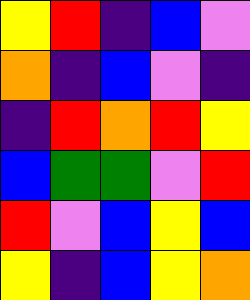[["yellow", "red", "indigo", "blue", "violet"], ["orange", "indigo", "blue", "violet", "indigo"], ["indigo", "red", "orange", "red", "yellow"], ["blue", "green", "green", "violet", "red"], ["red", "violet", "blue", "yellow", "blue"], ["yellow", "indigo", "blue", "yellow", "orange"]]